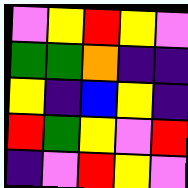[["violet", "yellow", "red", "yellow", "violet"], ["green", "green", "orange", "indigo", "indigo"], ["yellow", "indigo", "blue", "yellow", "indigo"], ["red", "green", "yellow", "violet", "red"], ["indigo", "violet", "red", "yellow", "violet"]]